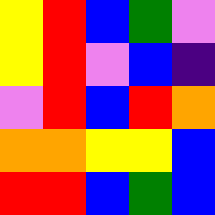[["yellow", "red", "blue", "green", "violet"], ["yellow", "red", "violet", "blue", "indigo"], ["violet", "red", "blue", "red", "orange"], ["orange", "orange", "yellow", "yellow", "blue"], ["red", "red", "blue", "green", "blue"]]